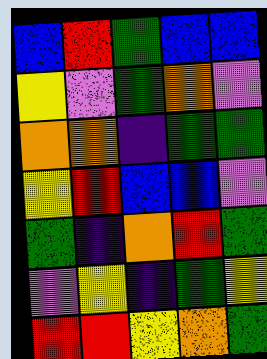[["blue", "red", "green", "blue", "blue"], ["yellow", "violet", "green", "orange", "violet"], ["orange", "orange", "indigo", "green", "green"], ["yellow", "red", "blue", "blue", "violet"], ["green", "indigo", "orange", "red", "green"], ["violet", "yellow", "indigo", "green", "yellow"], ["red", "red", "yellow", "orange", "green"]]